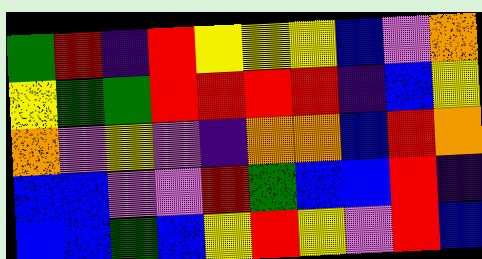[["green", "red", "indigo", "red", "yellow", "yellow", "yellow", "blue", "violet", "orange"], ["yellow", "green", "green", "red", "red", "red", "red", "indigo", "blue", "yellow"], ["orange", "violet", "yellow", "violet", "indigo", "orange", "orange", "blue", "red", "orange"], ["blue", "blue", "violet", "violet", "red", "green", "blue", "blue", "red", "indigo"], ["blue", "blue", "green", "blue", "yellow", "red", "yellow", "violet", "red", "blue"]]